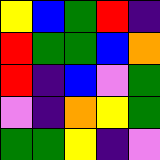[["yellow", "blue", "green", "red", "indigo"], ["red", "green", "green", "blue", "orange"], ["red", "indigo", "blue", "violet", "green"], ["violet", "indigo", "orange", "yellow", "green"], ["green", "green", "yellow", "indigo", "violet"]]